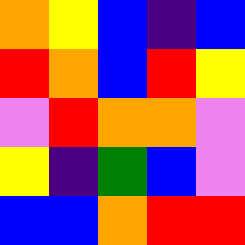[["orange", "yellow", "blue", "indigo", "blue"], ["red", "orange", "blue", "red", "yellow"], ["violet", "red", "orange", "orange", "violet"], ["yellow", "indigo", "green", "blue", "violet"], ["blue", "blue", "orange", "red", "red"]]